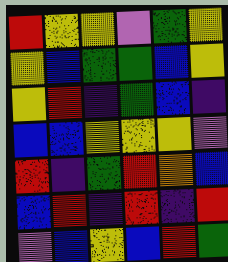[["red", "yellow", "yellow", "violet", "green", "yellow"], ["yellow", "blue", "green", "green", "blue", "yellow"], ["yellow", "red", "indigo", "green", "blue", "indigo"], ["blue", "blue", "yellow", "yellow", "yellow", "violet"], ["red", "indigo", "green", "red", "orange", "blue"], ["blue", "red", "indigo", "red", "indigo", "red"], ["violet", "blue", "yellow", "blue", "red", "green"]]